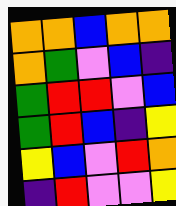[["orange", "orange", "blue", "orange", "orange"], ["orange", "green", "violet", "blue", "indigo"], ["green", "red", "red", "violet", "blue"], ["green", "red", "blue", "indigo", "yellow"], ["yellow", "blue", "violet", "red", "orange"], ["indigo", "red", "violet", "violet", "yellow"]]